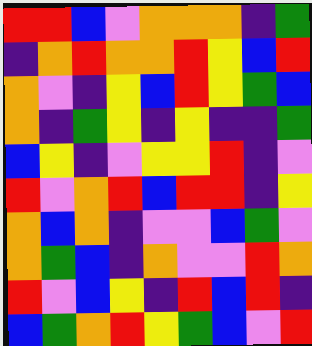[["red", "red", "blue", "violet", "orange", "orange", "orange", "indigo", "green"], ["indigo", "orange", "red", "orange", "orange", "red", "yellow", "blue", "red"], ["orange", "violet", "indigo", "yellow", "blue", "red", "yellow", "green", "blue"], ["orange", "indigo", "green", "yellow", "indigo", "yellow", "indigo", "indigo", "green"], ["blue", "yellow", "indigo", "violet", "yellow", "yellow", "red", "indigo", "violet"], ["red", "violet", "orange", "red", "blue", "red", "red", "indigo", "yellow"], ["orange", "blue", "orange", "indigo", "violet", "violet", "blue", "green", "violet"], ["orange", "green", "blue", "indigo", "orange", "violet", "violet", "red", "orange"], ["red", "violet", "blue", "yellow", "indigo", "red", "blue", "red", "indigo"], ["blue", "green", "orange", "red", "yellow", "green", "blue", "violet", "red"]]